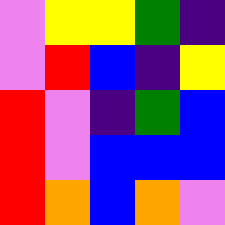[["violet", "yellow", "yellow", "green", "indigo"], ["violet", "red", "blue", "indigo", "yellow"], ["red", "violet", "indigo", "green", "blue"], ["red", "violet", "blue", "blue", "blue"], ["red", "orange", "blue", "orange", "violet"]]